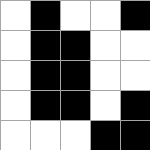[["white", "black", "white", "white", "black"], ["white", "black", "black", "white", "white"], ["white", "black", "black", "white", "white"], ["white", "black", "black", "white", "black"], ["white", "white", "white", "black", "black"]]